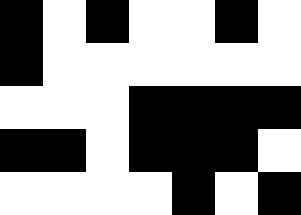[["black", "white", "black", "white", "white", "black", "white"], ["black", "white", "white", "white", "white", "white", "white"], ["white", "white", "white", "black", "black", "black", "black"], ["black", "black", "white", "black", "black", "black", "white"], ["white", "white", "white", "white", "black", "white", "black"]]